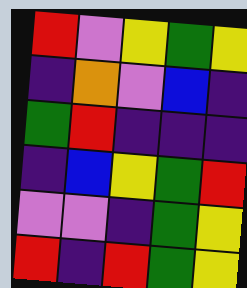[["red", "violet", "yellow", "green", "yellow"], ["indigo", "orange", "violet", "blue", "indigo"], ["green", "red", "indigo", "indigo", "indigo"], ["indigo", "blue", "yellow", "green", "red"], ["violet", "violet", "indigo", "green", "yellow"], ["red", "indigo", "red", "green", "yellow"]]